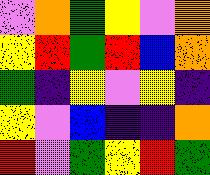[["violet", "orange", "green", "yellow", "violet", "orange"], ["yellow", "red", "green", "red", "blue", "orange"], ["green", "indigo", "yellow", "violet", "yellow", "indigo"], ["yellow", "violet", "blue", "indigo", "indigo", "orange"], ["red", "violet", "green", "yellow", "red", "green"]]